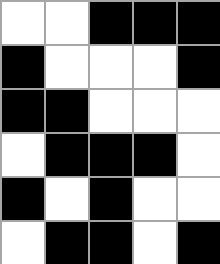[["white", "white", "black", "black", "black"], ["black", "white", "white", "white", "black"], ["black", "black", "white", "white", "white"], ["white", "black", "black", "black", "white"], ["black", "white", "black", "white", "white"], ["white", "black", "black", "white", "black"]]